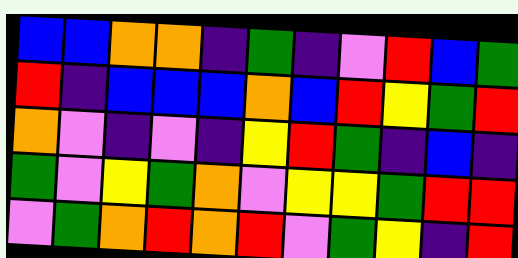[["blue", "blue", "orange", "orange", "indigo", "green", "indigo", "violet", "red", "blue", "green"], ["red", "indigo", "blue", "blue", "blue", "orange", "blue", "red", "yellow", "green", "red"], ["orange", "violet", "indigo", "violet", "indigo", "yellow", "red", "green", "indigo", "blue", "indigo"], ["green", "violet", "yellow", "green", "orange", "violet", "yellow", "yellow", "green", "red", "red"], ["violet", "green", "orange", "red", "orange", "red", "violet", "green", "yellow", "indigo", "red"]]